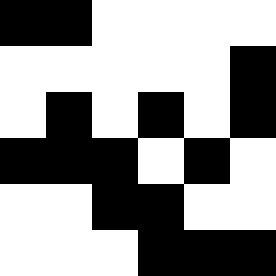[["black", "black", "white", "white", "white", "white"], ["white", "white", "white", "white", "white", "black"], ["white", "black", "white", "black", "white", "black"], ["black", "black", "black", "white", "black", "white"], ["white", "white", "black", "black", "white", "white"], ["white", "white", "white", "black", "black", "black"]]